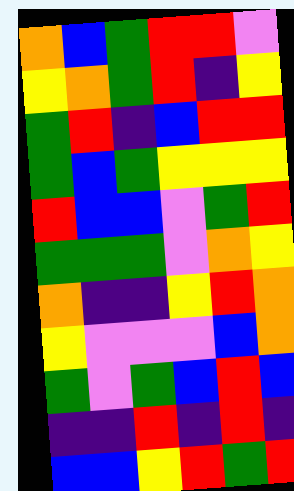[["orange", "blue", "green", "red", "red", "violet"], ["yellow", "orange", "green", "red", "indigo", "yellow"], ["green", "red", "indigo", "blue", "red", "red"], ["green", "blue", "green", "yellow", "yellow", "yellow"], ["red", "blue", "blue", "violet", "green", "red"], ["green", "green", "green", "violet", "orange", "yellow"], ["orange", "indigo", "indigo", "yellow", "red", "orange"], ["yellow", "violet", "violet", "violet", "blue", "orange"], ["green", "violet", "green", "blue", "red", "blue"], ["indigo", "indigo", "red", "indigo", "red", "indigo"], ["blue", "blue", "yellow", "red", "green", "red"]]